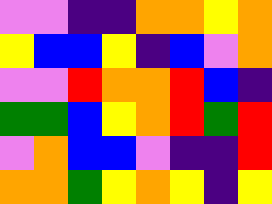[["violet", "violet", "indigo", "indigo", "orange", "orange", "yellow", "orange"], ["yellow", "blue", "blue", "yellow", "indigo", "blue", "violet", "orange"], ["violet", "violet", "red", "orange", "orange", "red", "blue", "indigo"], ["green", "green", "blue", "yellow", "orange", "red", "green", "red"], ["violet", "orange", "blue", "blue", "violet", "indigo", "indigo", "red"], ["orange", "orange", "green", "yellow", "orange", "yellow", "indigo", "yellow"]]